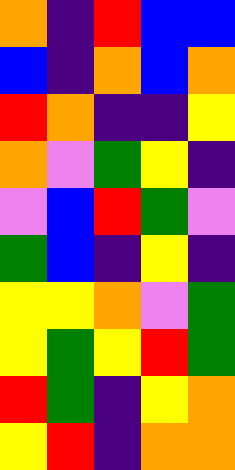[["orange", "indigo", "red", "blue", "blue"], ["blue", "indigo", "orange", "blue", "orange"], ["red", "orange", "indigo", "indigo", "yellow"], ["orange", "violet", "green", "yellow", "indigo"], ["violet", "blue", "red", "green", "violet"], ["green", "blue", "indigo", "yellow", "indigo"], ["yellow", "yellow", "orange", "violet", "green"], ["yellow", "green", "yellow", "red", "green"], ["red", "green", "indigo", "yellow", "orange"], ["yellow", "red", "indigo", "orange", "orange"]]